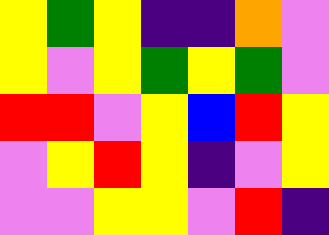[["yellow", "green", "yellow", "indigo", "indigo", "orange", "violet"], ["yellow", "violet", "yellow", "green", "yellow", "green", "violet"], ["red", "red", "violet", "yellow", "blue", "red", "yellow"], ["violet", "yellow", "red", "yellow", "indigo", "violet", "yellow"], ["violet", "violet", "yellow", "yellow", "violet", "red", "indigo"]]